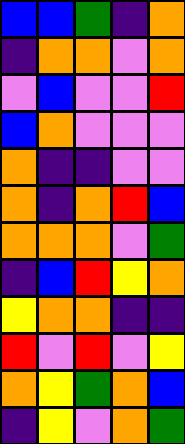[["blue", "blue", "green", "indigo", "orange"], ["indigo", "orange", "orange", "violet", "orange"], ["violet", "blue", "violet", "violet", "red"], ["blue", "orange", "violet", "violet", "violet"], ["orange", "indigo", "indigo", "violet", "violet"], ["orange", "indigo", "orange", "red", "blue"], ["orange", "orange", "orange", "violet", "green"], ["indigo", "blue", "red", "yellow", "orange"], ["yellow", "orange", "orange", "indigo", "indigo"], ["red", "violet", "red", "violet", "yellow"], ["orange", "yellow", "green", "orange", "blue"], ["indigo", "yellow", "violet", "orange", "green"]]